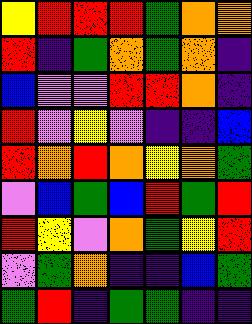[["yellow", "red", "red", "red", "green", "orange", "orange"], ["red", "indigo", "green", "orange", "green", "orange", "indigo"], ["blue", "violet", "violet", "red", "red", "orange", "indigo"], ["red", "violet", "yellow", "violet", "indigo", "indigo", "blue"], ["red", "orange", "red", "orange", "yellow", "orange", "green"], ["violet", "blue", "green", "blue", "red", "green", "red"], ["red", "yellow", "violet", "orange", "green", "yellow", "red"], ["violet", "green", "orange", "indigo", "indigo", "blue", "green"], ["green", "red", "indigo", "green", "green", "indigo", "indigo"]]